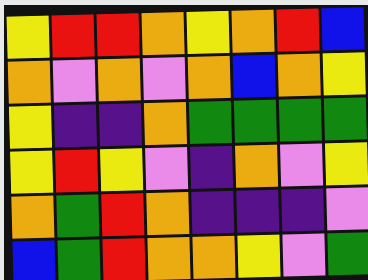[["yellow", "red", "red", "orange", "yellow", "orange", "red", "blue"], ["orange", "violet", "orange", "violet", "orange", "blue", "orange", "yellow"], ["yellow", "indigo", "indigo", "orange", "green", "green", "green", "green"], ["yellow", "red", "yellow", "violet", "indigo", "orange", "violet", "yellow"], ["orange", "green", "red", "orange", "indigo", "indigo", "indigo", "violet"], ["blue", "green", "red", "orange", "orange", "yellow", "violet", "green"]]